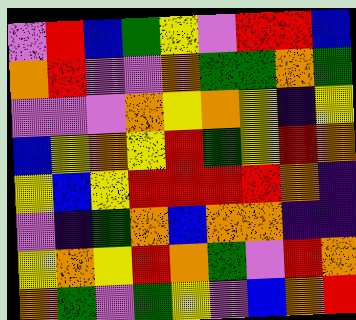[["violet", "red", "blue", "green", "yellow", "violet", "red", "red", "blue"], ["orange", "red", "violet", "violet", "orange", "green", "green", "orange", "green"], ["violet", "violet", "violet", "orange", "yellow", "orange", "yellow", "indigo", "yellow"], ["blue", "yellow", "orange", "yellow", "red", "green", "yellow", "red", "orange"], ["yellow", "blue", "yellow", "red", "red", "red", "red", "orange", "indigo"], ["violet", "indigo", "green", "orange", "blue", "orange", "orange", "indigo", "indigo"], ["yellow", "orange", "yellow", "red", "orange", "green", "violet", "red", "orange"], ["orange", "green", "violet", "green", "yellow", "violet", "blue", "orange", "red"]]